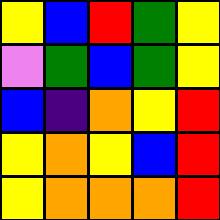[["yellow", "blue", "red", "green", "yellow"], ["violet", "green", "blue", "green", "yellow"], ["blue", "indigo", "orange", "yellow", "red"], ["yellow", "orange", "yellow", "blue", "red"], ["yellow", "orange", "orange", "orange", "red"]]